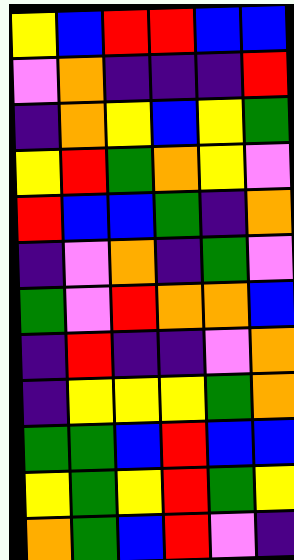[["yellow", "blue", "red", "red", "blue", "blue"], ["violet", "orange", "indigo", "indigo", "indigo", "red"], ["indigo", "orange", "yellow", "blue", "yellow", "green"], ["yellow", "red", "green", "orange", "yellow", "violet"], ["red", "blue", "blue", "green", "indigo", "orange"], ["indigo", "violet", "orange", "indigo", "green", "violet"], ["green", "violet", "red", "orange", "orange", "blue"], ["indigo", "red", "indigo", "indigo", "violet", "orange"], ["indigo", "yellow", "yellow", "yellow", "green", "orange"], ["green", "green", "blue", "red", "blue", "blue"], ["yellow", "green", "yellow", "red", "green", "yellow"], ["orange", "green", "blue", "red", "violet", "indigo"]]